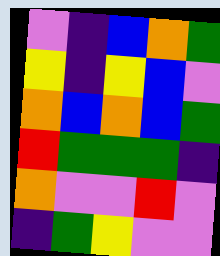[["violet", "indigo", "blue", "orange", "green"], ["yellow", "indigo", "yellow", "blue", "violet"], ["orange", "blue", "orange", "blue", "green"], ["red", "green", "green", "green", "indigo"], ["orange", "violet", "violet", "red", "violet"], ["indigo", "green", "yellow", "violet", "violet"]]